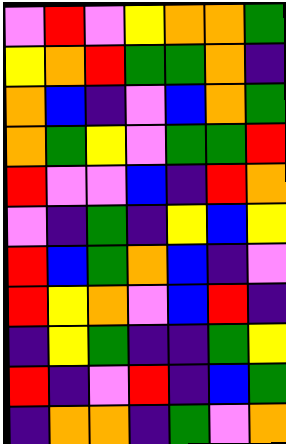[["violet", "red", "violet", "yellow", "orange", "orange", "green"], ["yellow", "orange", "red", "green", "green", "orange", "indigo"], ["orange", "blue", "indigo", "violet", "blue", "orange", "green"], ["orange", "green", "yellow", "violet", "green", "green", "red"], ["red", "violet", "violet", "blue", "indigo", "red", "orange"], ["violet", "indigo", "green", "indigo", "yellow", "blue", "yellow"], ["red", "blue", "green", "orange", "blue", "indigo", "violet"], ["red", "yellow", "orange", "violet", "blue", "red", "indigo"], ["indigo", "yellow", "green", "indigo", "indigo", "green", "yellow"], ["red", "indigo", "violet", "red", "indigo", "blue", "green"], ["indigo", "orange", "orange", "indigo", "green", "violet", "orange"]]